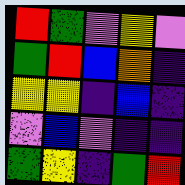[["red", "green", "violet", "yellow", "violet"], ["green", "red", "blue", "orange", "indigo"], ["yellow", "yellow", "indigo", "blue", "indigo"], ["violet", "blue", "violet", "indigo", "indigo"], ["green", "yellow", "indigo", "green", "red"]]